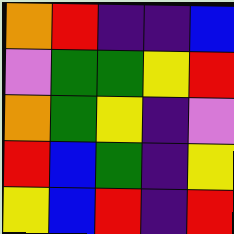[["orange", "red", "indigo", "indigo", "blue"], ["violet", "green", "green", "yellow", "red"], ["orange", "green", "yellow", "indigo", "violet"], ["red", "blue", "green", "indigo", "yellow"], ["yellow", "blue", "red", "indigo", "red"]]